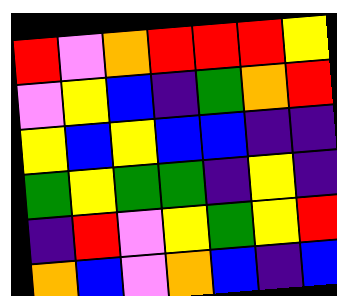[["red", "violet", "orange", "red", "red", "red", "yellow"], ["violet", "yellow", "blue", "indigo", "green", "orange", "red"], ["yellow", "blue", "yellow", "blue", "blue", "indigo", "indigo"], ["green", "yellow", "green", "green", "indigo", "yellow", "indigo"], ["indigo", "red", "violet", "yellow", "green", "yellow", "red"], ["orange", "blue", "violet", "orange", "blue", "indigo", "blue"]]